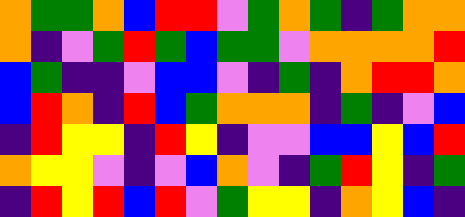[["orange", "green", "green", "orange", "blue", "red", "red", "violet", "green", "orange", "green", "indigo", "green", "orange", "orange"], ["orange", "indigo", "violet", "green", "red", "green", "blue", "green", "green", "violet", "orange", "orange", "orange", "orange", "red"], ["blue", "green", "indigo", "indigo", "violet", "blue", "blue", "violet", "indigo", "green", "indigo", "orange", "red", "red", "orange"], ["blue", "red", "orange", "indigo", "red", "blue", "green", "orange", "orange", "orange", "indigo", "green", "indigo", "violet", "blue"], ["indigo", "red", "yellow", "yellow", "indigo", "red", "yellow", "indigo", "violet", "violet", "blue", "blue", "yellow", "blue", "red"], ["orange", "yellow", "yellow", "violet", "indigo", "violet", "blue", "orange", "violet", "indigo", "green", "red", "yellow", "indigo", "green"], ["indigo", "red", "yellow", "red", "blue", "red", "violet", "green", "yellow", "yellow", "indigo", "orange", "yellow", "blue", "indigo"]]